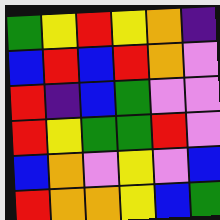[["green", "yellow", "red", "yellow", "orange", "indigo"], ["blue", "red", "blue", "red", "orange", "violet"], ["red", "indigo", "blue", "green", "violet", "violet"], ["red", "yellow", "green", "green", "red", "violet"], ["blue", "orange", "violet", "yellow", "violet", "blue"], ["red", "orange", "orange", "yellow", "blue", "green"]]